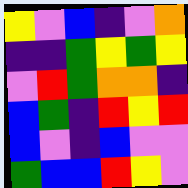[["yellow", "violet", "blue", "indigo", "violet", "orange"], ["indigo", "indigo", "green", "yellow", "green", "yellow"], ["violet", "red", "green", "orange", "orange", "indigo"], ["blue", "green", "indigo", "red", "yellow", "red"], ["blue", "violet", "indigo", "blue", "violet", "violet"], ["green", "blue", "blue", "red", "yellow", "violet"]]